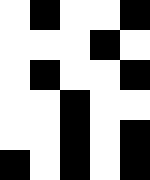[["white", "black", "white", "white", "black"], ["white", "white", "white", "black", "white"], ["white", "black", "white", "white", "black"], ["white", "white", "black", "white", "white"], ["white", "white", "black", "white", "black"], ["black", "white", "black", "white", "black"]]